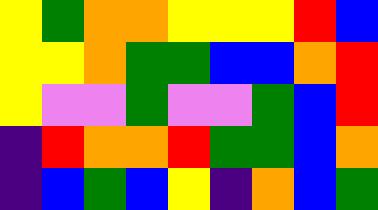[["yellow", "green", "orange", "orange", "yellow", "yellow", "yellow", "red", "blue"], ["yellow", "yellow", "orange", "green", "green", "blue", "blue", "orange", "red"], ["yellow", "violet", "violet", "green", "violet", "violet", "green", "blue", "red"], ["indigo", "red", "orange", "orange", "red", "green", "green", "blue", "orange"], ["indigo", "blue", "green", "blue", "yellow", "indigo", "orange", "blue", "green"]]